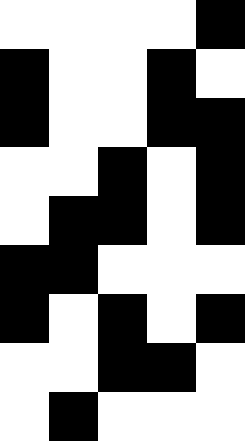[["white", "white", "white", "white", "black"], ["black", "white", "white", "black", "white"], ["black", "white", "white", "black", "black"], ["white", "white", "black", "white", "black"], ["white", "black", "black", "white", "black"], ["black", "black", "white", "white", "white"], ["black", "white", "black", "white", "black"], ["white", "white", "black", "black", "white"], ["white", "black", "white", "white", "white"]]